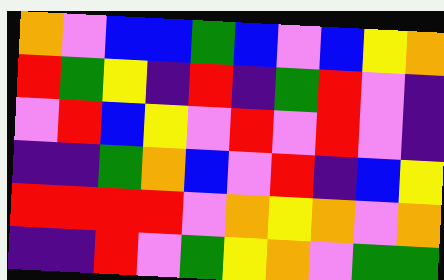[["orange", "violet", "blue", "blue", "green", "blue", "violet", "blue", "yellow", "orange"], ["red", "green", "yellow", "indigo", "red", "indigo", "green", "red", "violet", "indigo"], ["violet", "red", "blue", "yellow", "violet", "red", "violet", "red", "violet", "indigo"], ["indigo", "indigo", "green", "orange", "blue", "violet", "red", "indigo", "blue", "yellow"], ["red", "red", "red", "red", "violet", "orange", "yellow", "orange", "violet", "orange"], ["indigo", "indigo", "red", "violet", "green", "yellow", "orange", "violet", "green", "green"]]